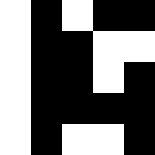[["white", "black", "white", "black", "black"], ["white", "black", "black", "white", "white"], ["white", "black", "black", "white", "black"], ["white", "black", "black", "black", "black"], ["white", "black", "white", "white", "black"]]